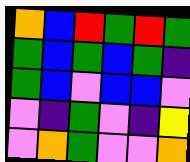[["orange", "blue", "red", "green", "red", "green"], ["green", "blue", "green", "blue", "green", "indigo"], ["green", "blue", "violet", "blue", "blue", "violet"], ["violet", "indigo", "green", "violet", "indigo", "yellow"], ["violet", "orange", "green", "violet", "violet", "orange"]]